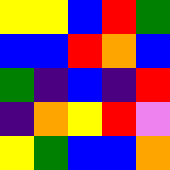[["yellow", "yellow", "blue", "red", "green"], ["blue", "blue", "red", "orange", "blue"], ["green", "indigo", "blue", "indigo", "red"], ["indigo", "orange", "yellow", "red", "violet"], ["yellow", "green", "blue", "blue", "orange"]]